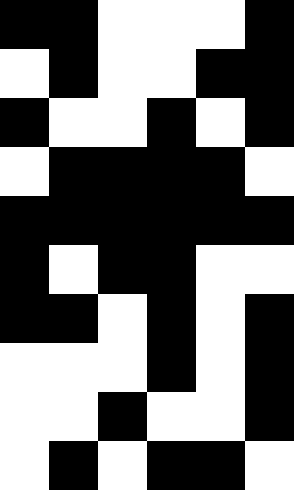[["black", "black", "white", "white", "white", "black"], ["white", "black", "white", "white", "black", "black"], ["black", "white", "white", "black", "white", "black"], ["white", "black", "black", "black", "black", "white"], ["black", "black", "black", "black", "black", "black"], ["black", "white", "black", "black", "white", "white"], ["black", "black", "white", "black", "white", "black"], ["white", "white", "white", "black", "white", "black"], ["white", "white", "black", "white", "white", "black"], ["white", "black", "white", "black", "black", "white"]]